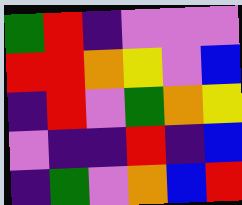[["green", "red", "indigo", "violet", "violet", "violet"], ["red", "red", "orange", "yellow", "violet", "blue"], ["indigo", "red", "violet", "green", "orange", "yellow"], ["violet", "indigo", "indigo", "red", "indigo", "blue"], ["indigo", "green", "violet", "orange", "blue", "red"]]